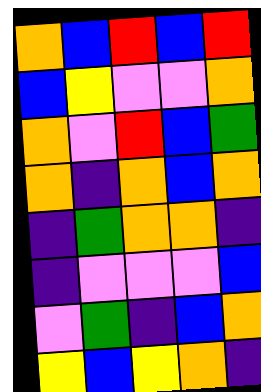[["orange", "blue", "red", "blue", "red"], ["blue", "yellow", "violet", "violet", "orange"], ["orange", "violet", "red", "blue", "green"], ["orange", "indigo", "orange", "blue", "orange"], ["indigo", "green", "orange", "orange", "indigo"], ["indigo", "violet", "violet", "violet", "blue"], ["violet", "green", "indigo", "blue", "orange"], ["yellow", "blue", "yellow", "orange", "indigo"]]